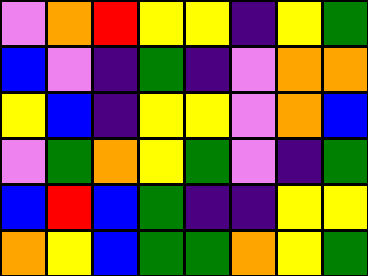[["violet", "orange", "red", "yellow", "yellow", "indigo", "yellow", "green"], ["blue", "violet", "indigo", "green", "indigo", "violet", "orange", "orange"], ["yellow", "blue", "indigo", "yellow", "yellow", "violet", "orange", "blue"], ["violet", "green", "orange", "yellow", "green", "violet", "indigo", "green"], ["blue", "red", "blue", "green", "indigo", "indigo", "yellow", "yellow"], ["orange", "yellow", "blue", "green", "green", "orange", "yellow", "green"]]